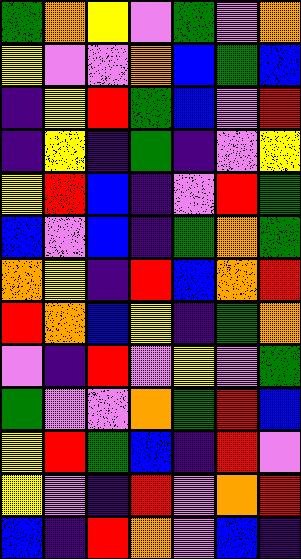[["green", "orange", "yellow", "violet", "green", "violet", "orange"], ["yellow", "violet", "violet", "orange", "blue", "green", "blue"], ["indigo", "yellow", "red", "green", "blue", "violet", "red"], ["indigo", "yellow", "indigo", "green", "indigo", "violet", "yellow"], ["yellow", "red", "blue", "indigo", "violet", "red", "green"], ["blue", "violet", "blue", "indigo", "green", "orange", "green"], ["orange", "yellow", "indigo", "red", "blue", "orange", "red"], ["red", "orange", "blue", "yellow", "indigo", "green", "orange"], ["violet", "indigo", "red", "violet", "yellow", "violet", "green"], ["green", "violet", "violet", "orange", "green", "red", "blue"], ["yellow", "red", "green", "blue", "indigo", "red", "violet"], ["yellow", "violet", "indigo", "red", "violet", "orange", "red"], ["blue", "indigo", "red", "orange", "violet", "blue", "indigo"]]